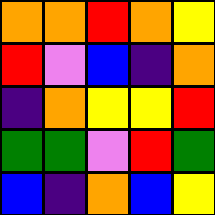[["orange", "orange", "red", "orange", "yellow"], ["red", "violet", "blue", "indigo", "orange"], ["indigo", "orange", "yellow", "yellow", "red"], ["green", "green", "violet", "red", "green"], ["blue", "indigo", "orange", "blue", "yellow"]]